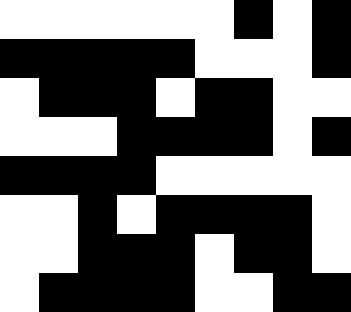[["white", "white", "white", "white", "white", "white", "black", "white", "black"], ["black", "black", "black", "black", "black", "white", "white", "white", "black"], ["white", "black", "black", "black", "white", "black", "black", "white", "white"], ["white", "white", "white", "black", "black", "black", "black", "white", "black"], ["black", "black", "black", "black", "white", "white", "white", "white", "white"], ["white", "white", "black", "white", "black", "black", "black", "black", "white"], ["white", "white", "black", "black", "black", "white", "black", "black", "white"], ["white", "black", "black", "black", "black", "white", "white", "black", "black"]]